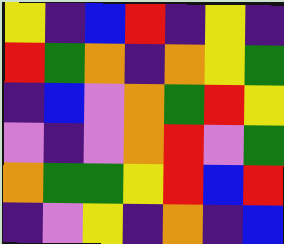[["yellow", "indigo", "blue", "red", "indigo", "yellow", "indigo"], ["red", "green", "orange", "indigo", "orange", "yellow", "green"], ["indigo", "blue", "violet", "orange", "green", "red", "yellow"], ["violet", "indigo", "violet", "orange", "red", "violet", "green"], ["orange", "green", "green", "yellow", "red", "blue", "red"], ["indigo", "violet", "yellow", "indigo", "orange", "indigo", "blue"]]